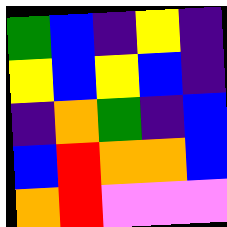[["green", "blue", "indigo", "yellow", "indigo"], ["yellow", "blue", "yellow", "blue", "indigo"], ["indigo", "orange", "green", "indigo", "blue"], ["blue", "red", "orange", "orange", "blue"], ["orange", "red", "violet", "violet", "violet"]]